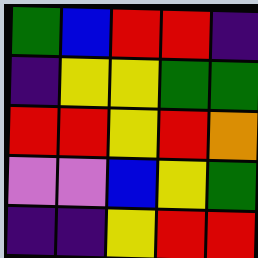[["green", "blue", "red", "red", "indigo"], ["indigo", "yellow", "yellow", "green", "green"], ["red", "red", "yellow", "red", "orange"], ["violet", "violet", "blue", "yellow", "green"], ["indigo", "indigo", "yellow", "red", "red"]]